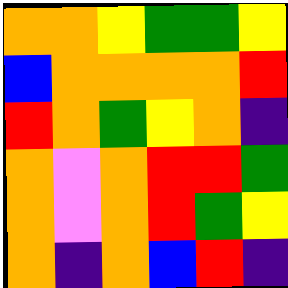[["orange", "orange", "yellow", "green", "green", "yellow"], ["blue", "orange", "orange", "orange", "orange", "red"], ["red", "orange", "green", "yellow", "orange", "indigo"], ["orange", "violet", "orange", "red", "red", "green"], ["orange", "violet", "orange", "red", "green", "yellow"], ["orange", "indigo", "orange", "blue", "red", "indigo"]]